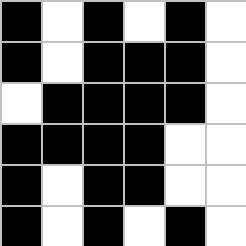[["black", "white", "black", "white", "black", "white"], ["black", "white", "black", "black", "black", "white"], ["white", "black", "black", "black", "black", "white"], ["black", "black", "black", "black", "white", "white"], ["black", "white", "black", "black", "white", "white"], ["black", "white", "black", "white", "black", "white"]]